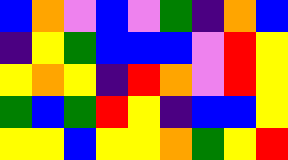[["blue", "orange", "violet", "blue", "violet", "green", "indigo", "orange", "blue"], ["indigo", "yellow", "green", "blue", "blue", "blue", "violet", "red", "yellow"], ["yellow", "orange", "yellow", "indigo", "red", "orange", "violet", "red", "yellow"], ["green", "blue", "green", "red", "yellow", "indigo", "blue", "blue", "yellow"], ["yellow", "yellow", "blue", "yellow", "yellow", "orange", "green", "yellow", "red"]]